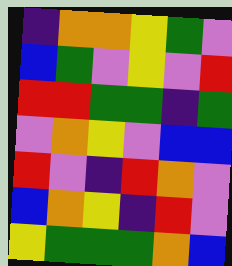[["indigo", "orange", "orange", "yellow", "green", "violet"], ["blue", "green", "violet", "yellow", "violet", "red"], ["red", "red", "green", "green", "indigo", "green"], ["violet", "orange", "yellow", "violet", "blue", "blue"], ["red", "violet", "indigo", "red", "orange", "violet"], ["blue", "orange", "yellow", "indigo", "red", "violet"], ["yellow", "green", "green", "green", "orange", "blue"]]